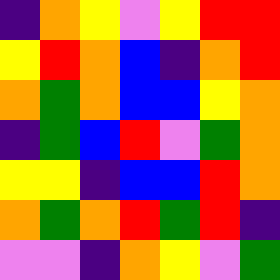[["indigo", "orange", "yellow", "violet", "yellow", "red", "red"], ["yellow", "red", "orange", "blue", "indigo", "orange", "red"], ["orange", "green", "orange", "blue", "blue", "yellow", "orange"], ["indigo", "green", "blue", "red", "violet", "green", "orange"], ["yellow", "yellow", "indigo", "blue", "blue", "red", "orange"], ["orange", "green", "orange", "red", "green", "red", "indigo"], ["violet", "violet", "indigo", "orange", "yellow", "violet", "green"]]